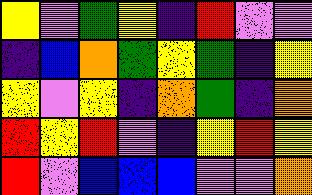[["yellow", "violet", "green", "yellow", "indigo", "red", "violet", "violet"], ["indigo", "blue", "orange", "green", "yellow", "green", "indigo", "yellow"], ["yellow", "violet", "yellow", "indigo", "orange", "green", "indigo", "orange"], ["red", "yellow", "red", "violet", "indigo", "yellow", "red", "yellow"], ["red", "violet", "blue", "blue", "blue", "violet", "violet", "orange"]]